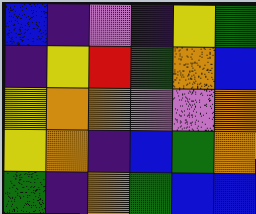[["blue", "indigo", "violet", "indigo", "yellow", "green"], ["indigo", "yellow", "red", "green", "orange", "blue"], ["yellow", "orange", "orange", "violet", "violet", "orange"], ["yellow", "orange", "indigo", "blue", "green", "orange"], ["green", "indigo", "orange", "green", "blue", "blue"]]